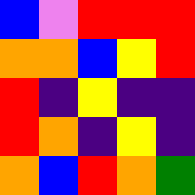[["blue", "violet", "red", "red", "red"], ["orange", "orange", "blue", "yellow", "red"], ["red", "indigo", "yellow", "indigo", "indigo"], ["red", "orange", "indigo", "yellow", "indigo"], ["orange", "blue", "red", "orange", "green"]]